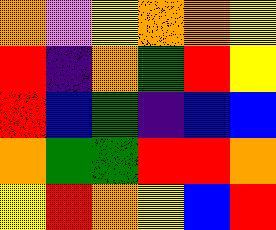[["orange", "violet", "yellow", "orange", "orange", "yellow"], ["red", "indigo", "orange", "green", "red", "yellow"], ["red", "blue", "green", "indigo", "blue", "blue"], ["orange", "green", "green", "red", "red", "orange"], ["yellow", "red", "orange", "yellow", "blue", "red"]]